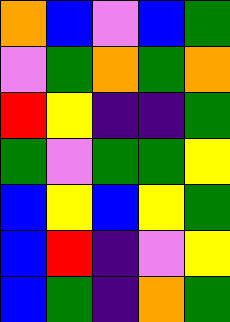[["orange", "blue", "violet", "blue", "green"], ["violet", "green", "orange", "green", "orange"], ["red", "yellow", "indigo", "indigo", "green"], ["green", "violet", "green", "green", "yellow"], ["blue", "yellow", "blue", "yellow", "green"], ["blue", "red", "indigo", "violet", "yellow"], ["blue", "green", "indigo", "orange", "green"]]